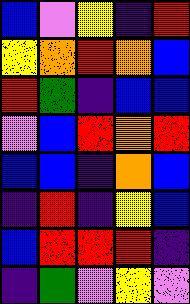[["blue", "violet", "yellow", "indigo", "red"], ["yellow", "orange", "red", "orange", "blue"], ["red", "green", "indigo", "blue", "blue"], ["violet", "blue", "red", "orange", "red"], ["blue", "blue", "indigo", "orange", "blue"], ["indigo", "red", "indigo", "yellow", "blue"], ["blue", "red", "red", "red", "indigo"], ["indigo", "green", "violet", "yellow", "violet"]]